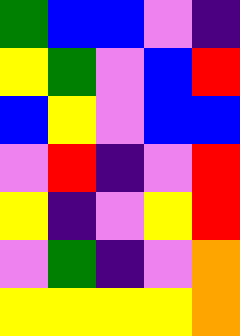[["green", "blue", "blue", "violet", "indigo"], ["yellow", "green", "violet", "blue", "red"], ["blue", "yellow", "violet", "blue", "blue"], ["violet", "red", "indigo", "violet", "red"], ["yellow", "indigo", "violet", "yellow", "red"], ["violet", "green", "indigo", "violet", "orange"], ["yellow", "yellow", "yellow", "yellow", "orange"]]